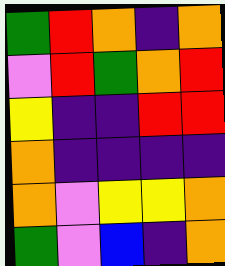[["green", "red", "orange", "indigo", "orange"], ["violet", "red", "green", "orange", "red"], ["yellow", "indigo", "indigo", "red", "red"], ["orange", "indigo", "indigo", "indigo", "indigo"], ["orange", "violet", "yellow", "yellow", "orange"], ["green", "violet", "blue", "indigo", "orange"]]